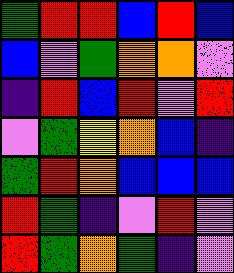[["green", "red", "red", "blue", "red", "blue"], ["blue", "violet", "green", "orange", "orange", "violet"], ["indigo", "red", "blue", "red", "violet", "red"], ["violet", "green", "yellow", "orange", "blue", "indigo"], ["green", "red", "orange", "blue", "blue", "blue"], ["red", "green", "indigo", "violet", "red", "violet"], ["red", "green", "orange", "green", "indigo", "violet"]]